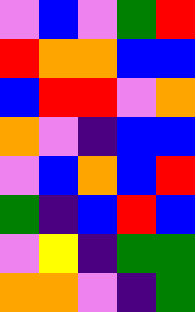[["violet", "blue", "violet", "green", "red"], ["red", "orange", "orange", "blue", "blue"], ["blue", "red", "red", "violet", "orange"], ["orange", "violet", "indigo", "blue", "blue"], ["violet", "blue", "orange", "blue", "red"], ["green", "indigo", "blue", "red", "blue"], ["violet", "yellow", "indigo", "green", "green"], ["orange", "orange", "violet", "indigo", "green"]]